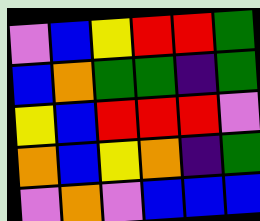[["violet", "blue", "yellow", "red", "red", "green"], ["blue", "orange", "green", "green", "indigo", "green"], ["yellow", "blue", "red", "red", "red", "violet"], ["orange", "blue", "yellow", "orange", "indigo", "green"], ["violet", "orange", "violet", "blue", "blue", "blue"]]